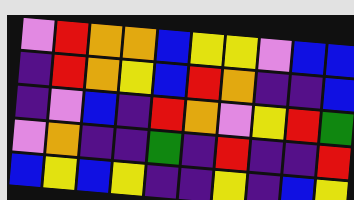[["violet", "red", "orange", "orange", "blue", "yellow", "yellow", "violet", "blue", "blue"], ["indigo", "red", "orange", "yellow", "blue", "red", "orange", "indigo", "indigo", "blue"], ["indigo", "violet", "blue", "indigo", "red", "orange", "violet", "yellow", "red", "green"], ["violet", "orange", "indigo", "indigo", "green", "indigo", "red", "indigo", "indigo", "red"], ["blue", "yellow", "blue", "yellow", "indigo", "indigo", "yellow", "indigo", "blue", "yellow"]]